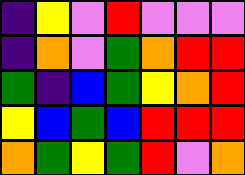[["indigo", "yellow", "violet", "red", "violet", "violet", "violet"], ["indigo", "orange", "violet", "green", "orange", "red", "red"], ["green", "indigo", "blue", "green", "yellow", "orange", "red"], ["yellow", "blue", "green", "blue", "red", "red", "red"], ["orange", "green", "yellow", "green", "red", "violet", "orange"]]